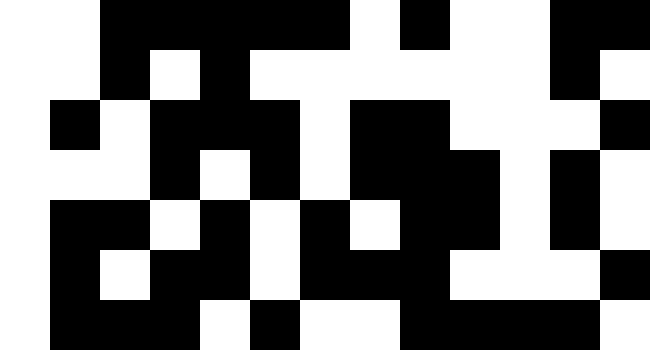[["white", "white", "black", "black", "black", "black", "black", "white", "black", "white", "white", "black", "black"], ["white", "white", "black", "white", "black", "white", "white", "white", "white", "white", "white", "black", "white"], ["white", "black", "white", "black", "black", "black", "white", "black", "black", "white", "white", "white", "black"], ["white", "white", "white", "black", "white", "black", "white", "black", "black", "black", "white", "black", "white"], ["white", "black", "black", "white", "black", "white", "black", "white", "black", "black", "white", "black", "white"], ["white", "black", "white", "black", "black", "white", "black", "black", "black", "white", "white", "white", "black"], ["white", "black", "black", "black", "white", "black", "white", "white", "black", "black", "black", "black", "white"]]